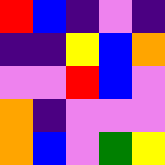[["red", "blue", "indigo", "violet", "indigo"], ["indigo", "indigo", "yellow", "blue", "orange"], ["violet", "violet", "red", "blue", "violet"], ["orange", "indigo", "violet", "violet", "violet"], ["orange", "blue", "violet", "green", "yellow"]]